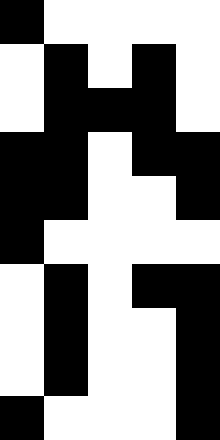[["black", "white", "white", "white", "white"], ["white", "black", "white", "black", "white"], ["white", "black", "black", "black", "white"], ["black", "black", "white", "black", "black"], ["black", "black", "white", "white", "black"], ["black", "white", "white", "white", "white"], ["white", "black", "white", "black", "black"], ["white", "black", "white", "white", "black"], ["white", "black", "white", "white", "black"], ["black", "white", "white", "white", "black"]]